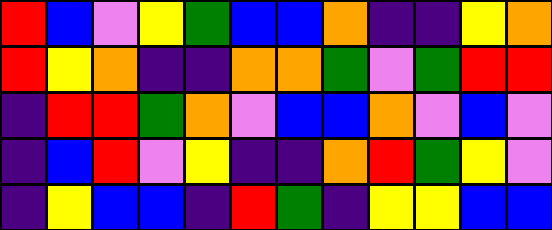[["red", "blue", "violet", "yellow", "green", "blue", "blue", "orange", "indigo", "indigo", "yellow", "orange"], ["red", "yellow", "orange", "indigo", "indigo", "orange", "orange", "green", "violet", "green", "red", "red"], ["indigo", "red", "red", "green", "orange", "violet", "blue", "blue", "orange", "violet", "blue", "violet"], ["indigo", "blue", "red", "violet", "yellow", "indigo", "indigo", "orange", "red", "green", "yellow", "violet"], ["indigo", "yellow", "blue", "blue", "indigo", "red", "green", "indigo", "yellow", "yellow", "blue", "blue"]]